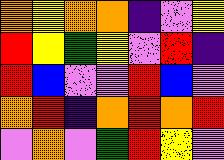[["orange", "yellow", "orange", "orange", "indigo", "violet", "yellow"], ["red", "yellow", "green", "yellow", "violet", "red", "indigo"], ["red", "blue", "violet", "violet", "red", "blue", "violet"], ["orange", "red", "indigo", "orange", "red", "orange", "red"], ["violet", "orange", "violet", "green", "red", "yellow", "violet"]]